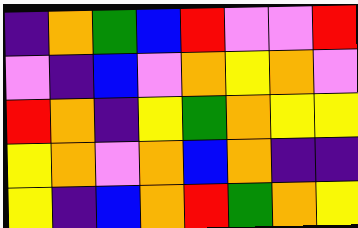[["indigo", "orange", "green", "blue", "red", "violet", "violet", "red"], ["violet", "indigo", "blue", "violet", "orange", "yellow", "orange", "violet"], ["red", "orange", "indigo", "yellow", "green", "orange", "yellow", "yellow"], ["yellow", "orange", "violet", "orange", "blue", "orange", "indigo", "indigo"], ["yellow", "indigo", "blue", "orange", "red", "green", "orange", "yellow"]]